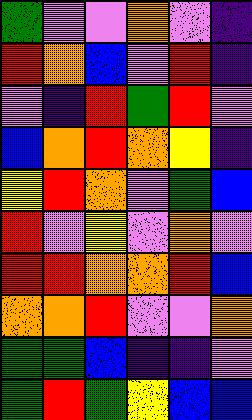[["green", "violet", "violet", "orange", "violet", "indigo"], ["red", "orange", "blue", "violet", "red", "indigo"], ["violet", "indigo", "red", "green", "red", "violet"], ["blue", "orange", "red", "orange", "yellow", "indigo"], ["yellow", "red", "orange", "violet", "green", "blue"], ["red", "violet", "yellow", "violet", "orange", "violet"], ["red", "red", "orange", "orange", "red", "blue"], ["orange", "orange", "red", "violet", "violet", "orange"], ["green", "green", "blue", "indigo", "indigo", "violet"], ["green", "red", "green", "yellow", "blue", "blue"]]